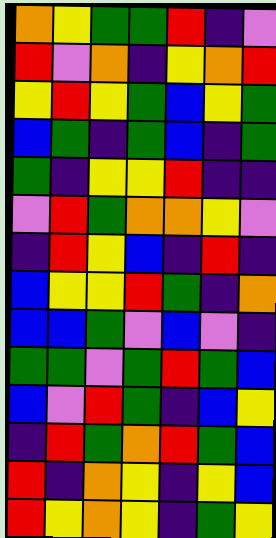[["orange", "yellow", "green", "green", "red", "indigo", "violet"], ["red", "violet", "orange", "indigo", "yellow", "orange", "red"], ["yellow", "red", "yellow", "green", "blue", "yellow", "green"], ["blue", "green", "indigo", "green", "blue", "indigo", "green"], ["green", "indigo", "yellow", "yellow", "red", "indigo", "indigo"], ["violet", "red", "green", "orange", "orange", "yellow", "violet"], ["indigo", "red", "yellow", "blue", "indigo", "red", "indigo"], ["blue", "yellow", "yellow", "red", "green", "indigo", "orange"], ["blue", "blue", "green", "violet", "blue", "violet", "indigo"], ["green", "green", "violet", "green", "red", "green", "blue"], ["blue", "violet", "red", "green", "indigo", "blue", "yellow"], ["indigo", "red", "green", "orange", "red", "green", "blue"], ["red", "indigo", "orange", "yellow", "indigo", "yellow", "blue"], ["red", "yellow", "orange", "yellow", "indigo", "green", "yellow"]]